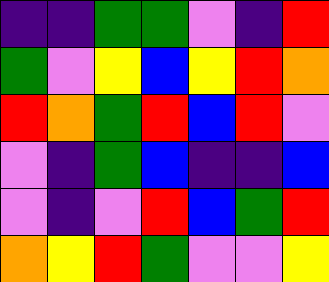[["indigo", "indigo", "green", "green", "violet", "indigo", "red"], ["green", "violet", "yellow", "blue", "yellow", "red", "orange"], ["red", "orange", "green", "red", "blue", "red", "violet"], ["violet", "indigo", "green", "blue", "indigo", "indigo", "blue"], ["violet", "indigo", "violet", "red", "blue", "green", "red"], ["orange", "yellow", "red", "green", "violet", "violet", "yellow"]]